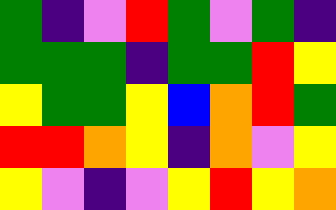[["green", "indigo", "violet", "red", "green", "violet", "green", "indigo"], ["green", "green", "green", "indigo", "green", "green", "red", "yellow"], ["yellow", "green", "green", "yellow", "blue", "orange", "red", "green"], ["red", "red", "orange", "yellow", "indigo", "orange", "violet", "yellow"], ["yellow", "violet", "indigo", "violet", "yellow", "red", "yellow", "orange"]]